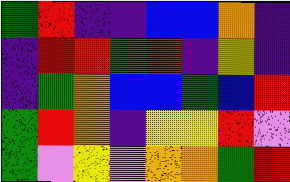[["green", "red", "indigo", "indigo", "blue", "blue", "orange", "indigo"], ["indigo", "red", "red", "green", "red", "indigo", "yellow", "indigo"], ["indigo", "green", "orange", "blue", "blue", "green", "blue", "red"], ["green", "red", "orange", "indigo", "yellow", "yellow", "red", "violet"], ["green", "violet", "yellow", "violet", "orange", "orange", "green", "red"]]